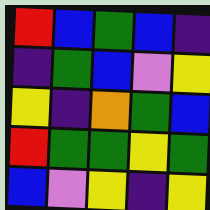[["red", "blue", "green", "blue", "indigo"], ["indigo", "green", "blue", "violet", "yellow"], ["yellow", "indigo", "orange", "green", "blue"], ["red", "green", "green", "yellow", "green"], ["blue", "violet", "yellow", "indigo", "yellow"]]